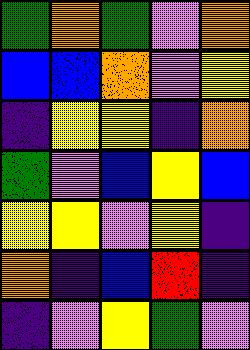[["green", "orange", "green", "violet", "orange"], ["blue", "blue", "orange", "violet", "yellow"], ["indigo", "yellow", "yellow", "indigo", "orange"], ["green", "violet", "blue", "yellow", "blue"], ["yellow", "yellow", "violet", "yellow", "indigo"], ["orange", "indigo", "blue", "red", "indigo"], ["indigo", "violet", "yellow", "green", "violet"]]